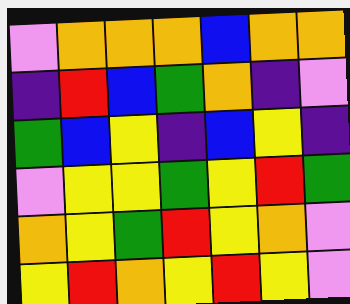[["violet", "orange", "orange", "orange", "blue", "orange", "orange"], ["indigo", "red", "blue", "green", "orange", "indigo", "violet"], ["green", "blue", "yellow", "indigo", "blue", "yellow", "indigo"], ["violet", "yellow", "yellow", "green", "yellow", "red", "green"], ["orange", "yellow", "green", "red", "yellow", "orange", "violet"], ["yellow", "red", "orange", "yellow", "red", "yellow", "violet"]]